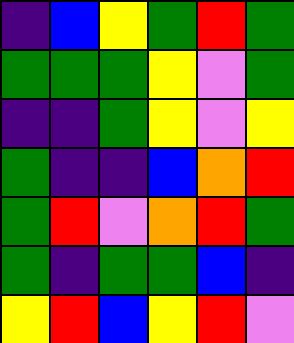[["indigo", "blue", "yellow", "green", "red", "green"], ["green", "green", "green", "yellow", "violet", "green"], ["indigo", "indigo", "green", "yellow", "violet", "yellow"], ["green", "indigo", "indigo", "blue", "orange", "red"], ["green", "red", "violet", "orange", "red", "green"], ["green", "indigo", "green", "green", "blue", "indigo"], ["yellow", "red", "blue", "yellow", "red", "violet"]]